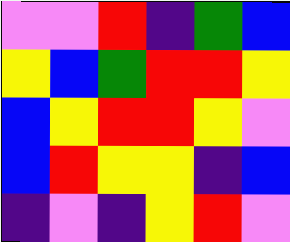[["violet", "violet", "red", "indigo", "green", "blue"], ["yellow", "blue", "green", "red", "red", "yellow"], ["blue", "yellow", "red", "red", "yellow", "violet"], ["blue", "red", "yellow", "yellow", "indigo", "blue"], ["indigo", "violet", "indigo", "yellow", "red", "violet"]]